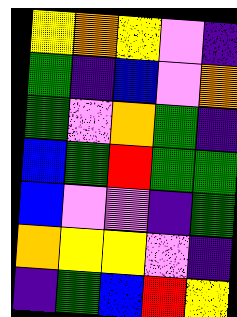[["yellow", "orange", "yellow", "violet", "indigo"], ["green", "indigo", "blue", "violet", "orange"], ["green", "violet", "orange", "green", "indigo"], ["blue", "green", "red", "green", "green"], ["blue", "violet", "violet", "indigo", "green"], ["orange", "yellow", "yellow", "violet", "indigo"], ["indigo", "green", "blue", "red", "yellow"]]